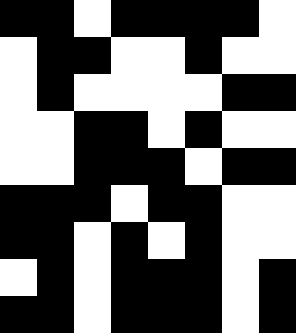[["black", "black", "white", "black", "black", "black", "black", "white"], ["white", "black", "black", "white", "white", "black", "white", "white"], ["white", "black", "white", "white", "white", "white", "black", "black"], ["white", "white", "black", "black", "white", "black", "white", "white"], ["white", "white", "black", "black", "black", "white", "black", "black"], ["black", "black", "black", "white", "black", "black", "white", "white"], ["black", "black", "white", "black", "white", "black", "white", "white"], ["white", "black", "white", "black", "black", "black", "white", "black"], ["black", "black", "white", "black", "black", "black", "white", "black"]]